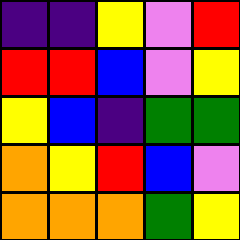[["indigo", "indigo", "yellow", "violet", "red"], ["red", "red", "blue", "violet", "yellow"], ["yellow", "blue", "indigo", "green", "green"], ["orange", "yellow", "red", "blue", "violet"], ["orange", "orange", "orange", "green", "yellow"]]